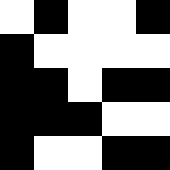[["white", "black", "white", "white", "black"], ["black", "white", "white", "white", "white"], ["black", "black", "white", "black", "black"], ["black", "black", "black", "white", "white"], ["black", "white", "white", "black", "black"]]